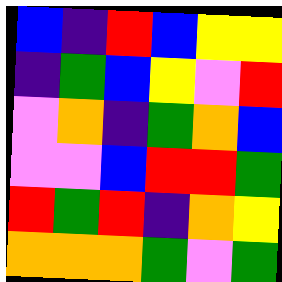[["blue", "indigo", "red", "blue", "yellow", "yellow"], ["indigo", "green", "blue", "yellow", "violet", "red"], ["violet", "orange", "indigo", "green", "orange", "blue"], ["violet", "violet", "blue", "red", "red", "green"], ["red", "green", "red", "indigo", "orange", "yellow"], ["orange", "orange", "orange", "green", "violet", "green"]]